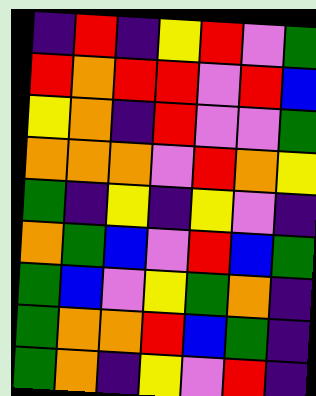[["indigo", "red", "indigo", "yellow", "red", "violet", "green"], ["red", "orange", "red", "red", "violet", "red", "blue"], ["yellow", "orange", "indigo", "red", "violet", "violet", "green"], ["orange", "orange", "orange", "violet", "red", "orange", "yellow"], ["green", "indigo", "yellow", "indigo", "yellow", "violet", "indigo"], ["orange", "green", "blue", "violet", "red", "blue", "green"], ["green", "blue", "violet", "yellow", "green", "orange", "indigo"], ["green", "orange", "orange", "red", "blue", "green", "indigo"], ["green", "orange", "indigo", "yellow", "violet", "red", "indigo"]]